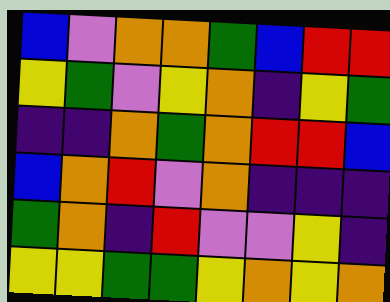[["blue", "violet", "orange", "orange", "green", "blue", "red", "red"], ["yellow", "green", "violet", "yellow", "orange", "indigo", "yellow", "green"], ["indigo", "indigo", "orange", "green", "orange", "red", "red", "blue"], ["blue", "orange", "red", "violet", "orange", "indigo", "indigo", "indigo"], ["green", "orange", "indigo", "red", "violet", "violet", "yellow", "indigo"], ["yellow", "yellow", "green", "green", "yellow", "orange", "yellow", "orange"]]